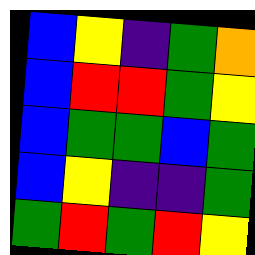[["blue", "yellow", "indigo", "green", "orange"], ["blue", "red", "red", "green", "yellow"], ["blue", "green", "green", "blue", "green"], ["blue", "yellow", "indigo", "indigo", "green"], ["green", "red", "green", "red", "yellow"]]